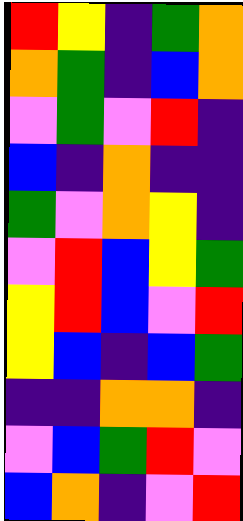[["red", "yellow", "indigo", "green", "orange"], ["orange", "green", "indigo", "blue", "orange"], ["violet", "green", "violet", "red", "indigo"], ["blue", "indigo", "orange", "indigo", "indigo"], ["green", "violet", "orange", "yellow", "indigo"], ["violet", "red", "blue", "yellow", "green"], ["yellow", "red", "blue", "violet", "red"], ["yellow", "blue", "indigo", "blue", "green"], ["indigo", "indigo", "orange", "orange", "indigo"], ["violet", "blue", "green", "red", "violet"], ["blue", "orange", "indigo", "violet", "red"]]